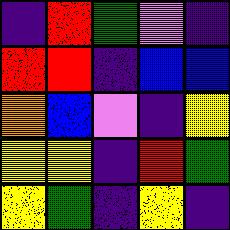[["indigo", "red", "green", "violet", "indigo"], ["red", "red", "indigo", "blue", "blue"], ["orange", "blue", "violet", "indigo", "yellow"], ["yellow", "yellow", "indigo", "red", "green"], ["yellow", "green", "indigo", "yellow", "indigo"]]